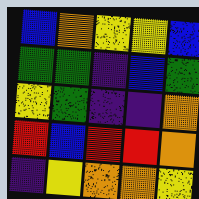[["blue", "orange", "yellow", "yellow", "blue"], ["green", "green", "indigo", "blue", "green"], ["yellow", "green", "indigo", "indigo", "orange"], ["red", "blue", "red", "red", "orange"], ["indigo", "yellow", "orange", "orange", "yellow"]]